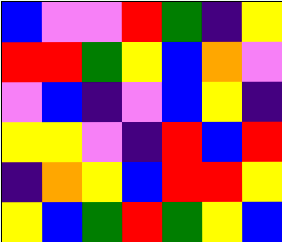[["blue", "violet", "violet", "red", "green", "indigo", "yellow"], ["red", "red", "green", "yellow", "blue", "orange", "violet"], ["violet", "blue", "indigo", "violet", "blue", "yellow", "indigo"], ["yellow", "yellow", "violet", "indigo", "red", "blue", "red"], ["indigo", "orange", "yellow", "blue", "red", "red", "yellow"], ["yellow", "blue", "green", "red", "green", "yellow", "blue"]]